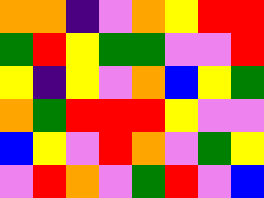[["orange", "orange", "indigo", "violet", "orange", "yellow", "red", "red"], ["green", "red", "yellow", "green", "green", "violet", "violet", "red"], ["yellow", "indigo", "yellow", "violet", "orange", "blue", "yellow", "green"], ["orange", "green", "red", "red", "red", "yellow", "violet", "violet"], ["blue", "yellow", "violet", "red", "orange", "violet", "green", "yellow"], ["violet", "red", "orange", "violet", "green", "red", "violet", "blue"]]